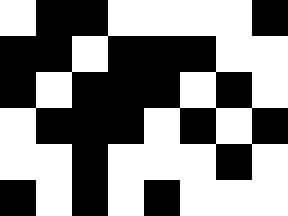[["white", "black", "black", "white", "white", "white", "white", "black"], ["black", "black", "white", "black", "black", "black", "white", "white"], ["black", "white", "black", "black", "black", "white", "black", "white"], ["white", "black", "black", "black", "white", "black", "white", "black"], ["white", "white", "black", "white", "white", "white", "black", "white"], ["black", "white", "black", "white", "black", "white", "white", "white"]]